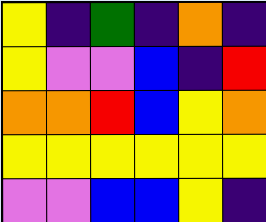[["yellow", "indigo", "green", "indigo", "orange", "indigo"], ["yellow", "violet", "violet", "blue", "indigo", "red"], ["orange", "orange", "red", "blue", "yellow", "orange"], ["yellow", "yellow", "yellow", "yellow", "yellow", "yellow"], ["violet", "violet", "blue", "blue", "yellow", "indigo"]]